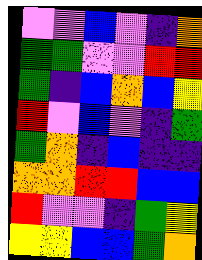[["violet", "violet", "blue", "violet", "indigo", "orange"], ["green", "green", "violet", "violet", "red", "red"], ["green", "indigo", "blue", "orange", "blue", "yellow"], ["red", "violet", "blue", "violet", "indigo", "green"], ["green", "orange", "indigo", "blue", "indigo", "indigo"], ["orange", "orange", "red", "red", "blue", "blue"], ["red", "violet", "violet", "indigo", "green", "yellow"], ["yellow", "yellow", "blue", "blue", "green", "orange"]]